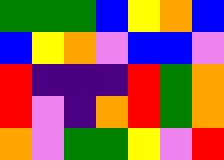[["green", "green", "green", "blue", "yellow", "orange", "blue"], ["blue", "yellow", "orange", "violet", "blue", "blue", "violet"], ["red", "indigo", "indigo", "indigo", "red", "green", "orange"], ["red", "violet", "indigo", "orange", "red", "green", "orange"], ["orange", "violet", "green", "green", "yellow", "violet", "red"]]